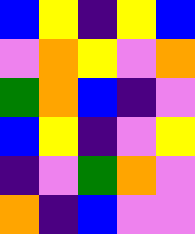[["blue", "yellow", "indigo", "yellow", "blue"], ["violet", "orange", "yellow", "violet", "orange"], ["green", "orange", "blue", "indigo", "violet"], ["blue", "yellow", "indigo", "violet", "yellow"], ["indigo", "violet", "green", "orange", "violet"], ["orange", "indigo", "blue", "violet", "violet"]]